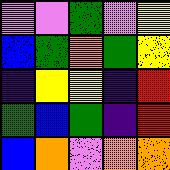[["violet", "violet", "green", "violet", "yellow"], ["blue", "green", "orange", "green", "yellow"], ["indigo", "yellow", "yellow", "indigo", "red"], ["green", "blue", "green", "indigo", "red"], ["blue", "orange", "violet", "orange", "orange"]]